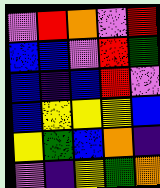[["violet", "red", "orange", "violet", "red"], ["blue", "blue", "violet", "red", "green"], ["blue", "indigo", "blue", "red", "violet"], ["blue", "yellow", "yellow", "yellow", "blue"], ["yellow", "green", "blue", "orange", "indigo"], ["violet", "indigo", "yellow", "green", "orange"]]